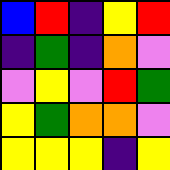[["blue", "red", "indigo", "yellow", "red"], ["indigo", "green", "indigo", "orange", "violet"], ["violet", "yellow", "violet", "red", "green"], ["yellow", "green", "orange", "orange", "violet"], ["yellow", "yellow", "yellow", "indigo", "yellow"]]